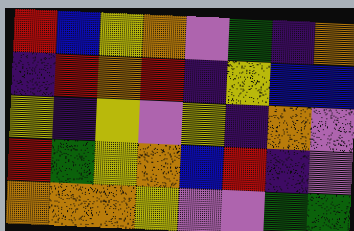[["red", "blue", "yellow", "orange", "violet", "green", "indigo", "orange"], ["indigo", "red", "orange", "red", "indigo", "yellow", "blue", "blue"], ["yellow", "indigo", "yellow", "violet", "yellow", "indigo", "orange", "violet"], ["red", "green", "yellow", "orange", "blue", "red", "indigo", "violet"], ["orange", "orange", "orange", "yellow", "violet", "violet", "green", "green"]]